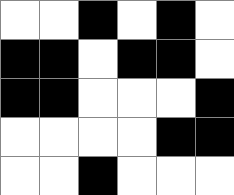[["white", "white", "black", "white", "black", "white"], ["black", "black", "white", "black", "black", "white"], ["black", "black", "white", "white", "white", "black"], ["white", "white", "white", "white", "black", "black"], ["white", "white", "black", "white", "white", "white"]]